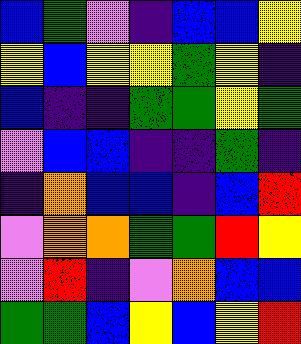[["blue", "green", "violet", "indigo", "blue", "blue", "yellow"], ["yellow", "blue", "yellow", "yellow", "green", "yellow", "indigo"], ["blue", "indigo", "indigo", "green", "green", "yellow", "green"], ["violet", "blue", "blue", "indigo", "indigo", "green", "indigo"], ["indigo", "orange", "blue", "blue", "indigo", "blue", "red"], ["violet", "orange", "orange", "green", "green", "red", "yellow"], ["violet", "red", "indigo", "violet", "orange", "blue", "blue"], ["green", "green", "blue", "yellow", "blue", "yellow", "red"]]